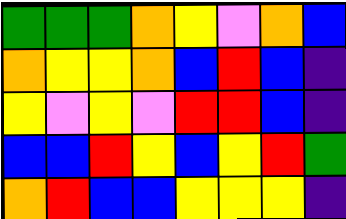[["green", "green", "green", "orange", "yellow", "violet", "orange", "blue"], ["orange", "yellow", "yellow", "orange", "blue", "red", "blue", "indigo"], ["yellow", "violet", "yellow", "violet", "red", "red", "blue", "indigo"], ["blue", "blue", "red", "yellow", "blue", "yellow", "red", "green"], ["orange", "red", "blue", "blue", "yellow", "yellow", "yellow", "indigo"]]